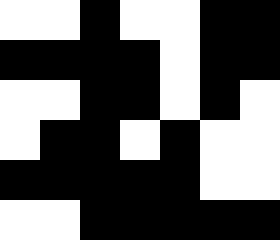[["white", "white", "black", "white", "white", "black", "black"], ["black", "black", "black", "black", "white", "black", "black"], ["white", "white", "black", "black", "white", "black", "white"], ["white", "black", "black", "white", "black", "white", "white"], ["black", "black", "black", "black", "black", "white", "white"], ["white", "white", "black", "black", "black", "black", "black"]]